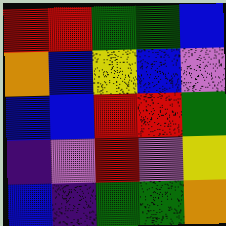[["red", "red", "green", "green", "blue"], ["orange", "blue", "yellow", "blue", "violet"], ["blue", "blue", "red", "red", "green"], ["indigo", "violet", "red", "violet", "yellow"], ["blue", "indigo", "green", "green", "orange"]]